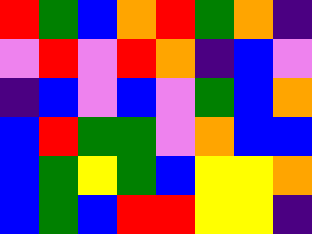[["red", "green", "blue", "orange", "red", "green", "orange", "indigo"], ["violet", "red", "violet", "red", "orange", "indigo", "blue", "violet"], ["indigo", "blue", "violet", "blue", "violet", "green", "blue", "orange"], ["blue", "red", "green", "green", "violet", "orange", "blue", "blue"], ["blue", "green", "yellow", "green", "blue", "yellow", "yellow", "orange"], ["blue", "green", "blue", "red", "red", "yellow", "yellow", "indigo"]]